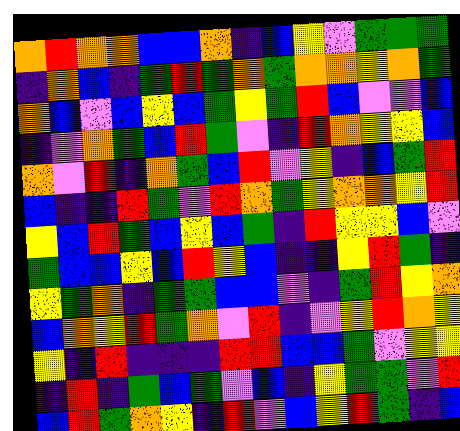[["orange", "red", "orange", "orange", "blue", "blue", "orange", "indigo", "blue", "yellow", "violet", "green", "green", "green"], ["indigo", "orange", "blue", "indigo", "green", "red", "green", "orange", "green", "orange", "orange", "yellow", "orange", "green"], ["orange", "blue", "violet", "blue", "yellow", "blue", "green", "yellow", "green", "red", "blue", "violet", "violet", "blue"], ["indigo", "violet", "orange", "green", "blue", "red", "green", "violet", "indigo", "red", "orange", "yellow", "yellow", "blue"], ["orange", "violet", "red", "indigo", "orange", "green", "blue", "red", "violet", "yellow", "indigo", "blue", "green", "red"], ["blue", "indigo", "indigo", "red", "green", "violet", "red", "orange", "green", "yellow", "orange", "orange", "yellow", "red"], ["yellow", "blue", "red", "green", "blue", "yellow", "blue", "green", "indigo", "red", "yellow", "yellow", "blue", "violet"], ["green", "blue", "blue", "yellow", "blue", "red", "yellow", "blue", "indigo", "indigo", "yellow", "red", "green", "indigo"], ["yellow", "green", "orange", "indigo", "green", "green", "blue", "blue", "violet", "indigo", "green", "red", "yellow", "orange"], ["blue", "orange", "yellow", "red", "green", "orange", "violet", "red", "indigo", "violet", "yellow", "red", "orange", "yellow"], ["yellow", "indigo", "red", "indigo", "indigo", "indigo", "red", "red", "blue", "blue", "green", "violet", "yellow", "yellow"], ["indigo", "red", "indigo", "green", "blue", "green", "violet", "blue", "indigo", "yellow", "green", "green", "violet", "red"], ["blue", "red", "green", "orange", "yellow", "indigo", "red", "violet", "blue", "yellow", "red", "green", "indigo", "blue"]]